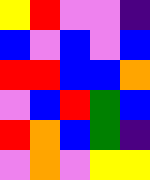[["yellow", "red", "violet", "violet", "indigo"], ["blue", "violet", "blue", "violet", "blue"], ["red", "red", "blue", "blue", "orange"], ["violet", "blue", "red", "green", "blue"], ["red", "orange", "blue", "green", "indigo"], ["violet", "orange", "violet", "yellow", "yellow"]]